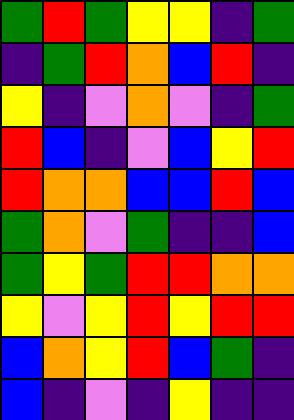[["green", "red", "green", "yellow", "yellow", "indigo", "green"], ["indigo", "green", "red", "orange", "blue", "red", "indigo"], ["yellow", "indigo", "violet", "orange", "violet", "indigo", "green"], ["red", "blue", "indigo", "violet", "blue", "yellow", "red"], ["red", "orange", "orange", "blue", "blue", "red", "blue"], ["green", "orange", "violet", "green", "indigo", "indigo", "blue"], ["green", "yellow", "green", "red", "red", "orange", "orange"], ["yellow", "violet", "yellow", "red", "yellow", "red", "red"], ["blue", "orange", "yellow", "red", "blue", "green", "indigo"], ["blue", "indigo", "violet", "indigo", "yellow", "indigo", "indigo"]]